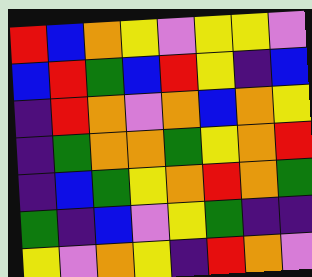[["red", "blue", "orange", "yellow", "violet", "yellow", "yellow", "violet"], ["blue", "red", "green", "blue", "red", "yellow", "indigo", "blue"], ["indigo", "red", "orange", "violet", "orange", "blue", "orange", "yellow"], ["indigo", "green", "orange", "orange", "green", "yellow", "orange", "red"], ["indigo", "blue", "green", "yellow", "orange", "red", "orange", "green"], ["green", "indigo", "blue", "violet", "yellow", "green", "indigo", "indigo"], ["yellow", "violet", "orange", "yellow", "indigo", "red", "orange", "violet"]]